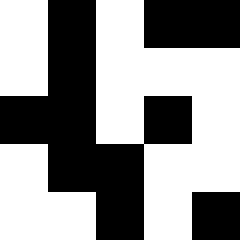[["white", "black", "white", "black", "black"], ["white", "black", "white", "white", "white"], ["black", "black", "white", "black", "white"], ["white", "black", "black", "white", "white"], ["white", "white", "black", "white", "black"]]